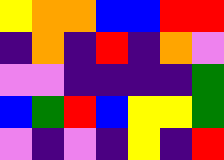[["yellow", "orange", "orange", "blue", "blue", "red", "red"], ["indigo", "orange", "indigo", "red", "indigo", "orange", "violet"], ["violet", "violet", "indigo", "indigo", "indigo", "indigo", "green"], ["blue", "green", "red", "blue", "yellow", "yellow", "green"], ["violet", "indigo", "violet", "indigo", "yellow", "indigo", "red"]]